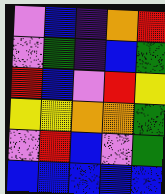[["violet", "blue", "indigo", "orange", "red"], ["violet", "green", "indigo", "blue", "green"], ["red", "blue", "violet", "red", "yellow"], ["yellow", "yellow", "orange", "orange", "green"], ["violet", "red", "blue", "violet", "green"], ["blue", "blue", "blue", "blue", "blue"]]